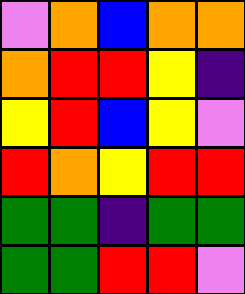[["violet", "orange", "blue", "orange", "orange"], ["orange", "red", "red", "yellow", "indigo"], ["yellow", "red", "blue", "yellow", "violet"], ["red", "orange", "yellow", "red", "red"], ["green", "green", "indigo", "green", "green"], ["green", "green", "red", "red", "violet"]]